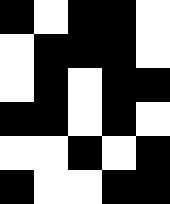[["black", "white", "black", "black", "white"], ["white", "black", "black", "black", "white"], ["white", "black", "white", "black", "black"], ["black", "black", "white", "black", "white"], ["white", "white", "black", "white", "black"], ["black", "white", "white", "black", "black"]]